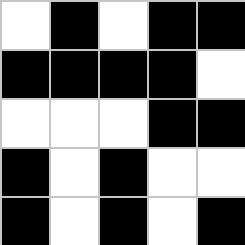[["white", "black", "white", "black", "black"], ["black", "black", "black", "black", "white"], ["white", "white", "white", "black", "black"], ["black", "white", "black", "white", "white"], ["black", "white", "black", "white", "black"]]